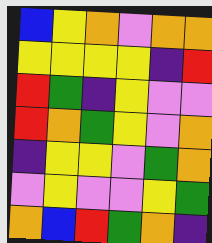[["blue", "yellow", "orange", "violet", "orange", "orange"], ["yellow", "yellow", "yellow", "yellow", "indigo", "red"], ["red", "green", "indigo", "yellow", "violet", "violet"], ["red", "orange", "green", "yellow", "violet", "orange"], ["indigo", "yellow", "yellow", "violet", "green", "orange"], ["violet", "yellow", "violet", "violet", "yellow", "green"], ["orange", "blue", "red", "green", "orange", "indigo"]]